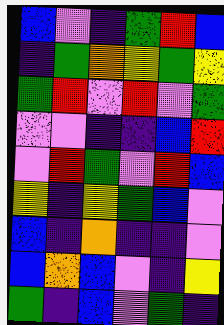[["blue", "violet", "indigo", "green", "red", "blue"], ["indigo", "green", "orange", "yellow", "green", "yellow"], ["green", "red", "violet", "red", "violet", "green"], ["violet", "violet", "indigo", "indigo", "blue", "red"], ["violet", "red", "green", "violet", "red", "blue"], ["yellow", "indigo", "yellow", "green", "blue", "violet"], ["blue", "indigo", "orange", "indigo", "indigo", "violet"], ["blue", "orange", "blue", "violet", "indigo", "yellow"], ["green", "indigo", "blue", "violet", "green", "indigo"]]